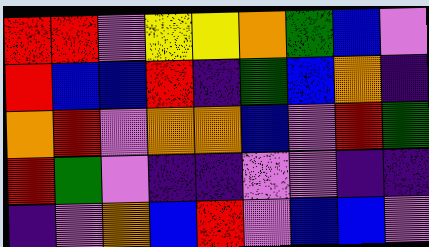[["red", "red", "violet", "yellow", "yellow", "orange", "green", "blue", "violet"], ["red", "blue", "blue", "red", "indigo", "green", "blue", "orange", "indigo"], ["orange", "red", "violet", "orange", "orange", "blue", "violet", "red", "green"], ["red", "green", "violet", "indigo", "indigo", "violet", "violet", "indigo", "indigo"], ["indigo", "violet", "orange", "blue", "red", "violet", "blue", "blue", "violet"]]